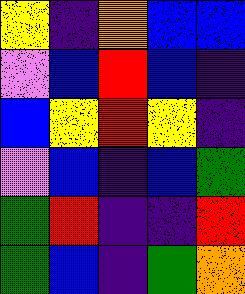[["yellow", "indigo", "orange", "blue", "blue"], ["violet", "blue", "red", "blue", "indigo"], ["blue", "yellow", "red", "yellow", "indigo"], ["violet", "blue", "indigo", "blue", "green"], ["green", "red", "indigo", "indigo", "red"], ["green", "blue", "indigo", "green", "orange"]]